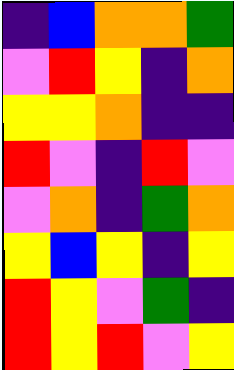[["indigo", "blue", "orange", "orange", "green"], ["violet", "red", "yellow", "indigo", "orange"], ["yellow", "yellow", "orange", "indigo", "indigo"], ["red", "violet", "indigo", "red", "violet"], ["violet", "orange", "indigo", "green", "orange"], ["yellow", "blue", "yellow", "indigo", "yellow"], ["red", "yellow", "violet", "green", "indigo"], ["red", "yellow", "red", "violet", "yellow"]]